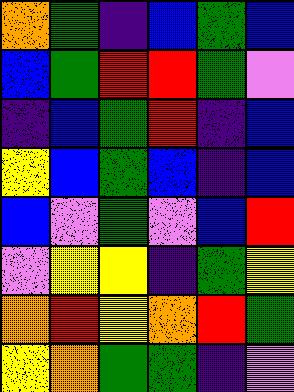[["orange", "green", "indigo", "blue", "green", "blue"], ["blue", "green", "red", "red", "green", "violet"], ["indigo", "blue", "green", "red", "indigo", "blue"], ["yellow", "blue", "green", "blue", "indigo", "blue"], ["blue", "violet", "green", "violet", "blue", "red"], ["violet", "yellow", "yellow", "indigo", "green", "yellow"], ["orange", "red", "yellow", "orange", "red", "green"], ["yellow", "orange", "green", "green", "indigo", "violet"]]